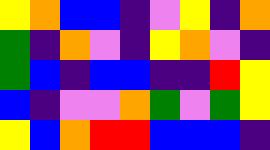[["yellow", "orange", "blue", "blue", "indigo", "violet", "yellow", "indigo", "orange"], ["green", "indigo", "orange", "violet", "indigo", "yellow", "orange", "violet", "indigo"], ["green", "blue", "indigo", "blue", "blue", "indigo", "indigo", "red", "yellow"], ["blue", "indigo", "violet", "violet", "orange", "green", "violet", "green", "yellow"], ["yellow", "blue", "orange", "red", "red", "blue", "blue", "blue", "indigo"]]